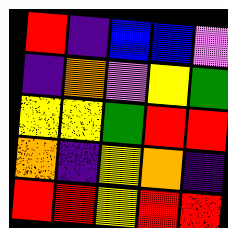[["red", "indigo", "blue", "blue", "violet"], ["indigo", "orange", "violet", "yellow", "green"], ["yellow", "yellow", "green", "red", "red"], ["orange", "indigo", "yellow", "orange", "indigo"], ["red", "red", "yellow", "red", "red"]]